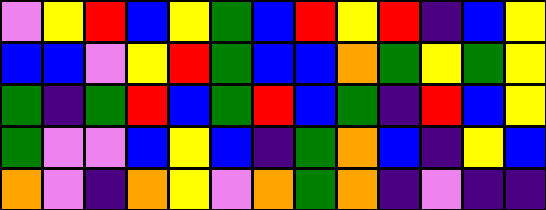[["violet", "yellow", "red", "blue", "yellow", "green", "blue", "red", "yellow", "red", "indigo", "blue", "yellow"], ["blue", "blue", "violet", "yellow", "red", "green", "blue", "blue", "orange", "green", "yellow", "green", "yellow"], ["green", "indigo", "green", "red", "blue", "green", "red", "blue", "green", "indigo", "red", "blue", "yellow"], ["green", "violet", "violet", "blue", "yellow", "blue", "indigo", "green", "orange", "blue", "indigo", "yellow", "blue"], ["orange", "violet", "indigo", "orange", "yellow", "violet", "orange", "green", "orange", "indigo", "violet", "indigo", "indigo"]]